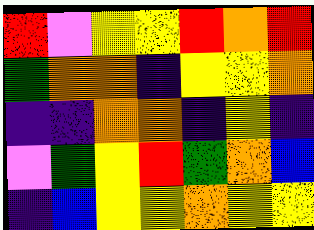[["red", "violet", "yellow", "yellow", "red", "orange", "red"], ["green", "orange", "orange", "indigo", "yellow", "yellow", "orange"], ["indigo", "indigo", "orange", "orange", "indigo", "yellow", "indigo"], ["violet", "green", "yellow", "red", "green", "orange", "blue"], ["indigo", "blue", "yellow", "yellow", "orange", "yellow", "yellow"]]